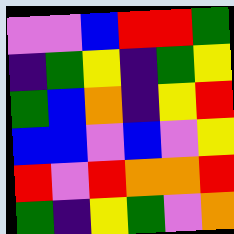[["violet", "violet", "blue", "red", "red", "green"], ["indigo", "green", "yellow", "indigo", "green", "yellow"], ["green", "blue", "orange", "indigo", "yellow", "red"], ["blue", "blue", "violet", "blue", "violet", "yellow"], ["red", "violet", "red", "orange", "orange", "red"], ["green", "indigo", "yellow", "green", "violet", "orange"]]